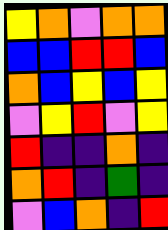[["yellow", "orange", "violet", "orange", "orange"], ["blue", "blue", "red", "red", "blue"], ["orange", "blue", "yellow", "blue", "yellow"], ["violet", "yellow", "red", "violet", "yellow"], ["red", "indigo", "indigo", "orange", "indigo"], ["orange", "red", "indigo", "green", "indigo"], ["violet", "blue", "orange", "indigo", "red"]]